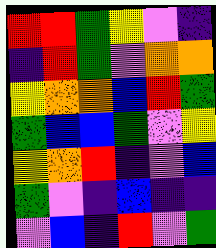[["red", "red", "green", "yellow", "violet", "indigo"], ["indigo", "red", "green", "violet", "orange", "orange"], ["yellow", "orange", "orange", "blue", "red", "green"], ["green", "blue", "blue", "green", "violet", "yellow"], ["yellow", "orange", "red", "indigo", "violet", "blue"], ["green", "violet", "indigo", "blue", "indigo", "indigo"], ["violet", "blue", "indigo", "red", "violet", "green"]]